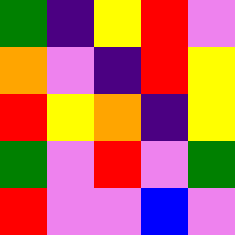[["green", "indigo", "yellow", "red", "violet"], ["orange", "violet", "indigo", "red", "yellow"], ["red", "yellow", "orange", "indigo", "yellow"], ["green", "violet", "red", "violet", "green"], ["red", "violet", "violet", "blue", "violet"]]